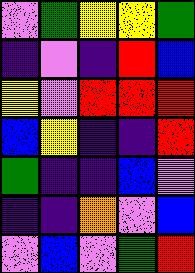[["violet", "green", "yellow", "yellow", "green"], ["indigo", "violet", "indigo", "red", "blue"], ["yellow", "violet", "red", "red", "red"], ["blue", "yellow", "indigo", "indigo", "red"], ["green", "indigo", "indigo", "blue", "violet"], ["indigo", "indigo", "orange", "violet", "blue"], ["violet", "blue", "violet", "green", "red"]]